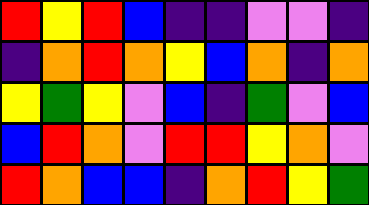[["red", "yellow", "red", "blue", "indigo", "indigo", "violet", "violet", "indigo"], ["indigo", "orange", "red", "orange", "yellow", "blue", "orange", "indigo", "orange"], ["yellow", "green", "yellow", "violet", "blue", "indigo", "green", "violet", "blue"], ["blue", "red", "orange", "violet", "red", "red", "yellow", "orange", "violet"], ["red", "orange", "blue", "blue", "indigo", "orange", "red", "yellow", "green"]]